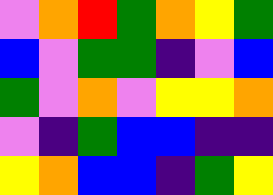[["violet", "orange", "red", "green", "orange", "yellow", "green"], ["blue", "violet", "green", "green", "indigo", "violet", "blue"], ["green", "violet", "orange", "violet", "yellow", "yellow", "orange"], ["violet", "indigo", "green", "blue", "blue", "indigo", "indigo"], ["yellow", "orange", "blue", "blue", "indigo", "green", "yellow"]]